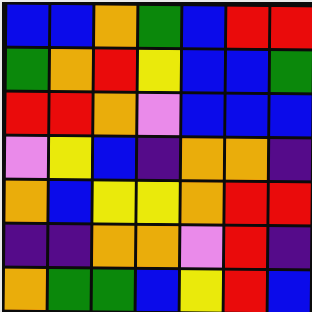[["blue", "blue", "orange", "green", "blue", "red", "red"], ["green", "orange", "red", "yellow", "blue", "blue", "green"], ["red", "red", "orange", "violet", "blue", "blue", "blue"], ["violet", "yellow", "blue", "indigo", "orange", "orange", "indigo"], ["orange", "blue", "yellow", "yellow", "orange", "red", "red"], ["indigo", "indigo", "orange", "orange", "violet", "red", "indigo"], ["orange", "green", "green", "blue", "yellow", "red", "blue"]]